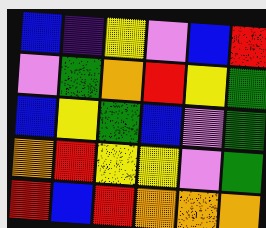[["blue", "indigo", "yellow", "violet", "blue", "red"], ["violet", "green", "orange", "red", "yellow", "green"], ["blue", "yellow", "green", "blue", "violet", "green"], ["orange", "red", "yellow", "yellow", "violet", "green"], ["red", "blue", "red", "orange", "orange", "orange"]]